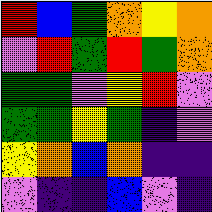[["red", "blue", "green", "orange", "yellow", "orange"], ["violet", "red", "green", "red", "green", "orange"], ["green", "green", "violet", "yellow", "red", "violet"], ["green", "green", "yellow", "green", "indigo", "violet"], ["yellow", "orange", "blue", "orange", "indigo", "indigo"], ["violet", "indigo", "indigo", "blue", "violet", "indigo"]]